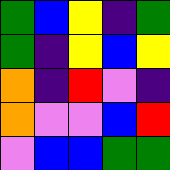[["green", "blue", "yellow", "indigo", "green"], ["green", "indigo", "yellow", "blue", "yellow"], ["orange", "indigo", "red", "violet", "indigo"], ["orange", "violet", "violet", "blue", "red"], ["violet", "blue", "blue", "green", "green"]]